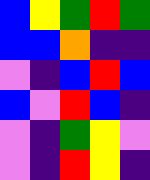[["blue", "yellow", "green", "red", "green"], ["blue", "blue", "orange", "indigo", "indigo"], ["violet", "indigo", "blue", "red", "blue"], ["blue", "violet", "red", "blue", "indigo"], ["violet", "indigo", "green", "yellow", "violet"], ["violet", "indigo", "red", "yellow", "indigo"]]